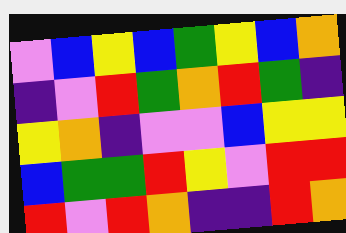[["violet", "blue", "yellow", "blue", "green", "yellow", "blue", "orange"], ["indigo", "violet", "red", "green", "orange", "red", "green", "indigo"], ["yellow", "orange", "indigo", "violet", "violet", "blue", "yellow", "yellow"], ["blue", "green", "green", "red", "yellow", "violet", "red", "red"], ["red", "violet", "red", "orange", "indigo", "indigo", "red", "orange"]]